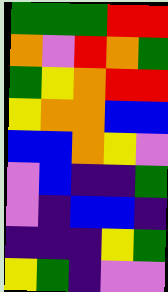[["green", "green", "green", "red", "red"], ["orange", "violet", "red", "orange", "green"], ["green", "yellow", "orange", "red", "red"], ["yellow", "orange", "orange", "blue", "blue"], ["blue", "blue", "orange", "yellow", "violet"], ["violet", "blue", "indigo", "indigo", "green"], ["violet", "indigo", "blue", "blue", "indigo"], ["indigo", "indigo", "indigo", "yellow", "green"], ["yellow", "green", "indigo", "violet", "violet"]]